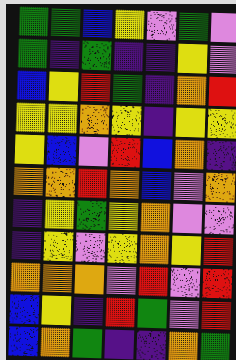[["green", "green", "blue", "yellow", "violet", "green", "violet"], ["green", "indigo", "green", "indigo", "indigo", "yellow", "violet"], ["blue", "yellow", "red", "green", "indigo", "orange", "red"], ["yellow", "yellow", "orange", "yellow", "indigo", "yellow", "yellow"], ["yellow", "blue", "violet", "red", "blue", "orange", "indigo"], ["orange", "orange", "red", "orange", "blue", "violet", "orange"], ["indigo", "yellow", "green", "yellow", "orange", "violet", "violet"], ["indigo", "yellow", "violet", "yellow", "orange", "yellow", "red"], ["orange", "orange", "orange", "violet", "red", "violet", "red"], ["blue", "yellow", "indigo", "red", "green", "violet", "red"], ["blue", "orange", "green", "indigo", "indigo", "orange", "green"]]